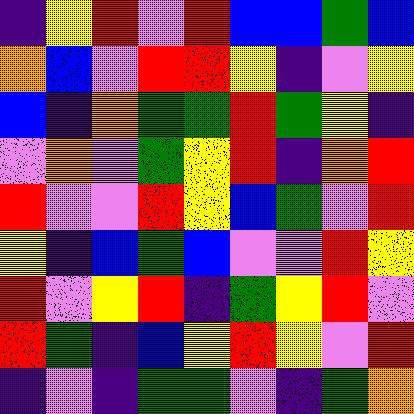[["indigo", "yellow", "red", "violet", "red", "blue", "blue", "green", "blue"], ["orange", "blue", "violet", "red", "red", "yellow", "indigo", "violet", "yellow"], ["blue", "indigo", "orange", "green", "green", "red", "green", "yellow", "indigo"], ["violet", "orange", "violet", "green", "yellow", "red", "indigo", "orange", "red"], ["red", "violet", "violet", "red", "yellow", "blue", "green", "violet", "red"], ["yellow", "indigo", "blue", "green", "blue", "violet", "violet", "red", "yellow"], ["red", "violet", "yellow", "red", "indigo", "green", "yellow", "red", "violet"], ["red", "green", "indigo", "blue", "yellow", "red", "yellow", "violet", "red"], ["indigo", "violet", "indigo", "green", "green", "violet", "indigo", "green", "orange"]]